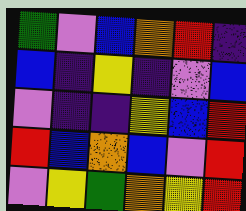[["green", "violet", "blue", "orange", "red", "indigo"], ["blue", "indigo", "yellow", "indigo", "violet", "blue"], ["violet", "indigo", "indigo", "yellow", "blue", "red"], ["red", "blue", "orange", "blue", "violet", "red"], ["violet", "yellow", "green", "orange", "yellow", "red"]]